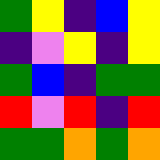[["green", "yellow", "indigo", "blue", "yellow"], ["indigo", "violet", "yellow", "indigo", "yellow"], ["green", "blue", "indigo", "green", "green"], ["red", "violet", "red", "indigo", "red"], ["green", "green", "orange", "green", "orange"]]